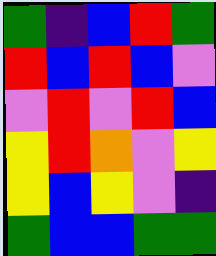[["green", "indigo", "blue", "red", "green"], ["red", "blue", "red", "blue", "violet"], ["violet", "red", "violet", "red", "blue"], ["yellow", "red", "orange", "violet", "yellow"], ["yellow", "blue", "yellow", "violet", "indigo"], ["green", "blue", "blue", "green", "green"]]